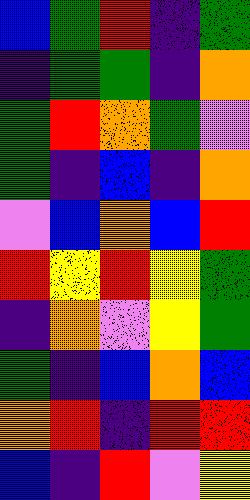[["blue", "green", "red", "indigo", "green"], ["indigo", "green", "green", "indigo", "orange"], ["green", "red", "orange", "green", "violet"], ["green", "indigo", "blue", "indigo", "orange"], ["violet", "blue", "orange", "blue", "red"], ["red", "yellow", "red", "yellow", "green"], ["indigo", "orange", "violet", "yellow", "green"], ["green", "indigo", "blue", "orange", "blue"], ["orange", "red", "indigo", "red", "red"], ["blue", "indigo", "red", "violet", "yellow"]]